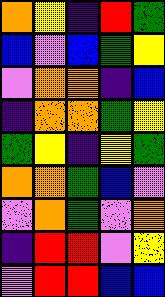[["orange", "yellow", "indigo", "red", "green"], ["blue", "violet", "blue", "green", "yellow"], ["violet", "orange", "orange", "indigo", "blue"], ["indigo", "orange", "orange", "green", "yellow"], ["green", "yellow", "indigo", "yellow", "green"], ["orange", "orange", "green", "blue", "violet"], ["violet", "orange", "green", "violet", "orange"], ["indigo", "red", "red", "violet", "yellow"], ["violet", "red", "red", "blue", "blue"]]